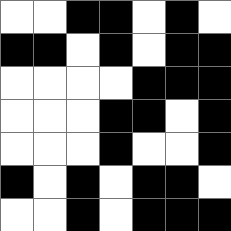[["white", "white", "black", "black", "white", "black", "white"], ["black", "black", "white", "black", "white", "black", "black"], ["white", "white", "white", "white", "black", "black", "black"], ["white", "white", "white", "black", "black", "white", "black"], ["white", "white", "white", "black", "white", "white", "black"], ["black", "white", "black", "white", "black", "black", "white"], ["white", "white", "black", "white", "black", "black", "black"]]